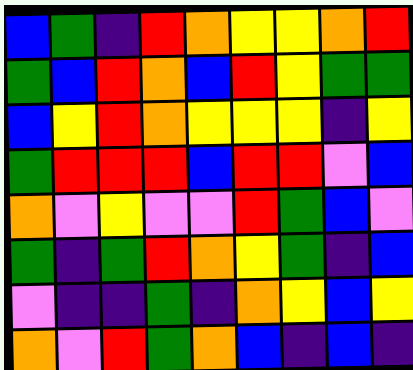[["blue", "green", "indigo", "red", "orange", "yellow", "yellow", "orange", "red"], ["green", "blue", "red", "orange", "blue", "red", "yellow", "green", "green"], ["blue", "yellow", "red", "orange", "yellow", "yellow", "yellow", "indigo", "yellow"], ["green", "red", "red", "red", "blue", "red", "red", "violet", "blue"], ["orange", "violet", "yellow", "violet", "violet", "red", "green", "blue", "violet"], ["green", "indigo", "green", "red", "orange", "yellow", "green", "indigo", "blue"], ["violet", "indigo", "indigo", "green", "indigo", "orange", "yellow", "blue", "yellow"], ["orange", "violet", "red", "green", "orange", "blue", "indigo", "blue", "indigo"]]